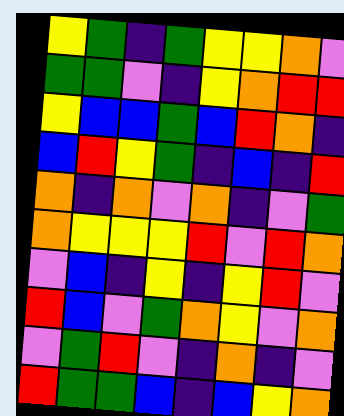[["yellow", "green", "indigo", "green", "yellow", "yellow", "orange", "violet"], ["green", "green", "violet", "indigo", "yellow", "orange", "red", "red"], ["yellow", "blue", "blue", "green", "blue", "red", "orange", "indigo"], ["blue", "red", "yellow", "green", "indigo", "blue", "indigo", "red"], ["orange", "indigo", "orange", "violet", "orange", "indigo", "violet", "green"], ["orange", "yellow", "yellow", "yellow", "red", "violet", "red", "orange"], ["violet", "blue", "indigo", "yellow", "indigo", "yellow", "red", "violet"], ["red", "blue", "violet", "green", "orange", "yellow", "violet", "orange"], ["violet", "green", "red", "violet", "indigo", "orange", "indigo", "violet"], ["red", "green", "green", "blue", "indigo", "blue", "yellow", "orange"]]